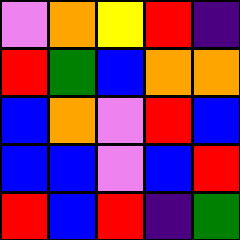[["violet", "orange", "yellow", "red", "indigo"], ["red", "green", "blue", "orange", "orange"], ["blue", "orange", "violet", "red", "blue"], ["blue", "blue", "violet", "blue", "red"], ["red", "blue", "red", "indigo", "green"]]